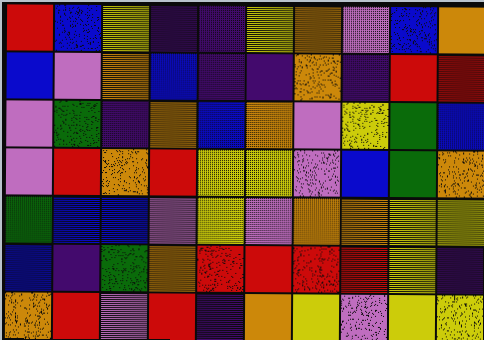[["red", "blue", "yellow", "indigo", "indigo", "yellow", "orange", "violet", "blue", "orange"], ["blue", "violet", "orange", "blue", "indigo", "indigo", "orange", "indigo", "red", "red"], ["violet", "green", "indigo", "orange", "blue", "orange", "violet", "yellow", "green", "blue"], ["violet", "red", "orange", "red", "yellow", "yellow", "violet", "blue", "green", "orange"], ["green", "blue", "blue", "violet", "yellow", "violet", "orange", "orange", "yellow", "yellow"], ["blue", "indigo", "green", "orange", "red", "red", "red", "red", "yellow", "indigo"], ["orange", "red", "violet", "red", "indigo", "orange", "yellow", "violet", "yellow", "yellow"]]